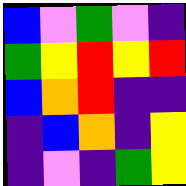[["blue", "violet", "green", "violet", "indigo"], ["green", "yellow", "red", "yellow", "red"], ["blue", "orange", "red", "indigo", "indigo"], ["indigo", "blue", "orange", "indigo", "yellow"], ["indigo", "violet", "indigo", "green", "yellow"]]